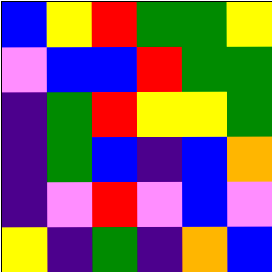[["blue", "yellow", "red", "green", "green", "yellow"], ["violet", "blue", "blue", "red", "green", "green"], ["indigo", "green", "red", "yellow", "yellow", "green"], ["indigo", "green", "blue", "indigo", "blue", "orange"], ["indigo", "violet", "red", "violet", "blue", "violet"], ["yellow", "indigo", "green", "indigo", "orange", "blue"]]